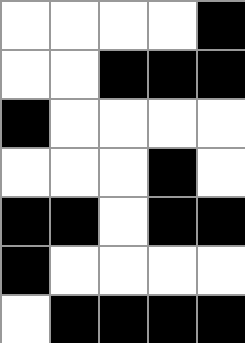[["white", "white", "white", "white", "black"], ["white", "white", "black", "black", "black"], ["black", "white", "white", "white", "white"], ["white", "white", "white", "black", "white"], ["black", "black", "white", "black", "black"], ["black", "white", "white", "white", "white"], ["white", "black", "black", "black", "black"]]